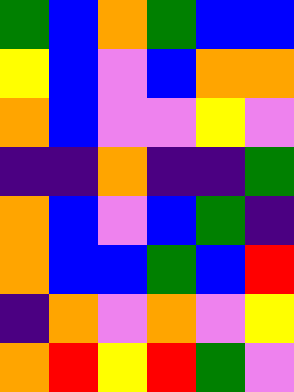[["green", "blue", "orange", "green", "blue", "blue"], ["yellow", "blue", "violet", "blue", "orange", "orange"], ["orange", "blue", "violet", "violet", "yellow", "violet"], ["indigo", "indigo", "orange", "indigo", "indigo", "green"], ["orange", "blue", "violet", "blue", "green", "indigo"], ["orange", "blue", "blue", "green", "blue", "red"], ["indigo", "orange", "violet", "orange", "violet", "yellow"], ["orange", "red", "yellow", "red", "green", "violet"]]